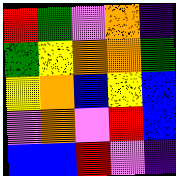[["red", "green", "violet", "orange", "indigo"], ["green", "yellow", "orange", "orange", "green"], ["yellow", "orange", "blue", "yellow", "blue"], ["violet", "orange", "violet", "red", "blue"], ["blue", "blue", "red", "violet", "indigo"]]